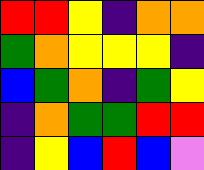[["red", "red", "yellow", "indigo", "orange", "orange"], ["green", "orange", "yellow", "yellow", "yellow", "indigo"], ["blue", "green", "orange", "indigo", "green", "yellow"], ["indigo", "orange", "green", "green", "red", "red"], ["indigo", "yellow", "blue", "red", "blue", "violet"]]